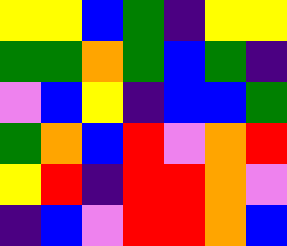[["yellow", "yellow", "blue", "green", "indigo", "yellow", "yellow"], ["green", "green", "orange", "green", "blue", "green", "indigo"], ["violet", "blue", "yellow", "indigo", "blue", "blue", "green"], ["green", "orange", "blue", "red", "violet", "orange", "red"], ["yellow", "red", "indigo", "red", "red", "orange", "violet"], ["indigo", "blue", "violet", "red", "red", "orange", "blue"]]